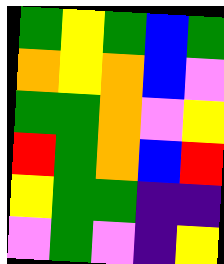[["green", "yellow", "green", "blue", "green"], ["orange", "yellow", "orange", "blue", "violet"], ["green", "green", "orange", "violet", "yellow"], ["red", "green", "orange", "blue", "red"], ["yellow", "green", "green", "indigo", "indigo"], ["violet", "green", "violet", "indigo", "yellow"]]